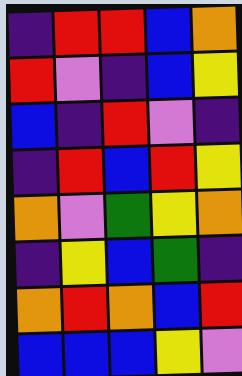[["indigo", "red", "red", "blue", "orange"], ["red", "violet", "indigo", "blue", "yellow"], ["blue", "indigo", "red", "violet", "indigo"], ["indigo", "red", "blue", "red", "yellow"], ["orange", "violet", "green", "yellow", "orange"], ["indigo", "yellow", "blue", "green", "indigo"], ["orange", "red", "orange", "blue", "red"], ["blue", "blue", "blue", "yellow", "violet"]]